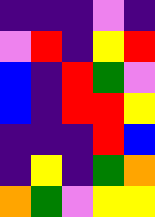[["indigo", "indigo", "indigo", "violet", "indigo"], ["violet", "red", "indigo", "yellow", "red"], ["blue", "indigo", "red", "green", "violet"], ["blue", "indigo", "red", "red", "yellow"], ["indigo", "indigo", "indigo", "red", "blue"], ["indigo", "yellow", "indigo", "green", "orange"], ["orange", "green", "violet", "yellow", "yellow"]]